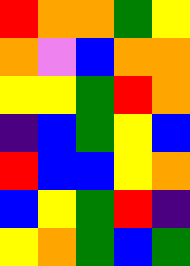[["red", "orange", "orange", "green", "yellow"], ["orange", "violet", "blue", "orange", "orange"], ["yellow", "yellow", "green", "red", "orange"], ["indigo", "blue", "green", "yellow", "blue"], ["red", "blue", "blue", "yellow", "orange"], ["blue", "yellow", "green", "red", "indigo"], ["yellow", "orange", "green", "blue", "green"]]